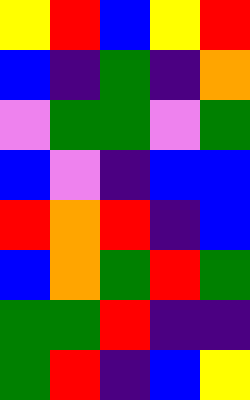[["yellow", "red", "blue", "yellow", "red"], ["blue", "indigo", "green", "indigo", "orange"], ["violet", "green", "green", "violet", "green"], ["blue", "violet", "indigo", "blue", "blue"], ["red", "orange", "red", "indigo", "blue"], ["blue", "orange", "green", "red", "green"], ["green", "green", "red", "indigo", "indigo"], ["green", "red", "indigo", "blue", "yellow"]]